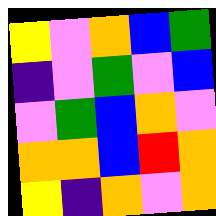[["yellow", "violet", "orange", "blue", "green"], ["indigo", "violet", "green", "violet", "blue"], ["violet", "green", "blue", "orange", "violet"], ["orange", "orange", "blue", "red", "orange"], ["yellow", "indigo", "orange", "violet", "orange"]]